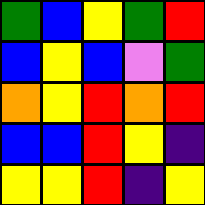[["green", "blue", "yellow", "green", "red"], ["blue", "yellow", "blue", "violet", "green"], ["orange", "yellow", "red", "orange", "red"], ["blue", "blue", "red", "yellow", "indigo"], ["yellow", "yellow", "red", "indigo", "yellow"]]